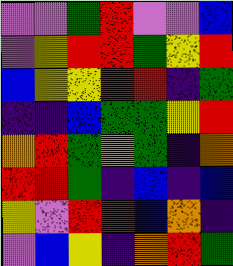[["violet", "violet", "green", "red", "violet", "violet", "blue"], ["violet", "yellow", "red", "red", "green", "yellow", "red"], ["blue", "yellow", "yellow", "red", "red", "indigo", "green"], ["indigo", "indigo", "blue", "green", "green", "yellow", "red"], ["orange", "red", "green", "orange", "green", "indigo", "orange"], ["red", "red", "green", "indigo", "blue", "indigo", "blue"], ["yellow", "violet", "red", "red", "blue", "orange", "indigo"], ["violet", "blue", "yellow", "indigo", "orange", "red", "green"]]